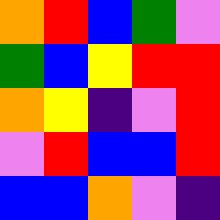[["orange", "red", "blue", "green", "violet"], ["green", "blue", "yellow", "red", "red"], ["orange", "yellow", "indigo", "violet", "red"], ["violet", "red", "blue", "blue", "red"], ["blue", "blue", "orange", "violet", "indigo"]]